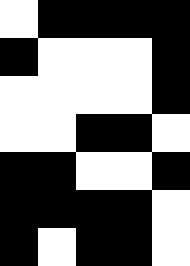[["white", "black", "black", "black", "black"], ["black", "white", "white", "white", "black"], ["white", "white", "white", "white", "black"], ["white", "white", "black", "black", "white"], ["black", "black", "white", "white", "black"], ["black", "black", "black", "black", "white"], ["black", "white", "black", "black", "white"]]